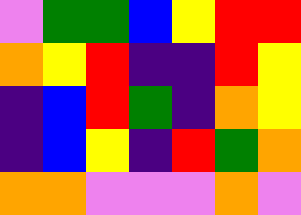[["violet", "green", "green", "blue", "yellow", "red", "red"], ["orange", "yellow", "red", "indigo", "indigo", "red", "yellow"], ["indigo", "blue", "red", "green", "indigo", "orange", "yellow"], ["indigo", "blue", "yellow", "indigo", "red", "green", "orange"], ["orange", "orange", "violet", "violet", "violet", "orange", "violet"]]